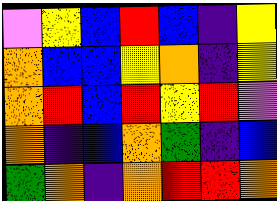[["violet", "yellow", "blue", "red", "blue", "indigo", "yellow"], ["orange", "blue", "blue", "yellow", "orange", "indigo", "yellow"], ["orange", "red", "blue", "red", "yellow", "red", "violet"], ["orange", "indigo", "blue", "orange", "green", "indigo", "blue"], ["green", "orange", "indigo", "orange", "red", "red", "orange"]]